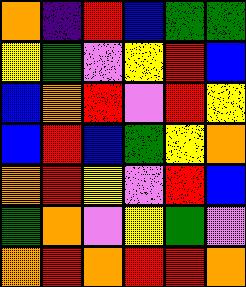[["orange", "indigo", "red", "blue", "green", "green"], ["yellow", "green", "violet", "yellow", "red", "blue"], ["blue", "orange", "red", "violet", "red", "yellow"], ["blue", "red", "blue", "green", "yellow", "orange"], ["orange", "red", "yellow", "violet", "red", "blue"], ["green", "orange", "violet", "yellow", "green", "violet"], ["orange", "red", "orange", "red", "red", "orange"]]